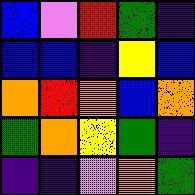[["blue", "violet", "red", "green", "indigo"], ["blue", "blue", "indigo", "yellow", "blue"], ["orange", "red", "orange", "blue", "orange"], ["green", "orange", "yellow", "green", "indigo"], ["indigo", "indigo", "violet", "orange", "green"]]